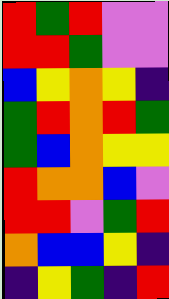[["red", "green", "red", "violet", "violet"], ["red", "red", "green", "violet", "violet"], ["blue", "yellow", "orange", "yellow", "indigo"], ["green", "red", "orange", "red", "green"], ["green", "blue", "orange", "yellow", "yellow"], ["red", "orange", "orange", "blue", "violet"], ["red", "red", "violet", "green", "red"], ["orange", "blue", "blue", "yellow", "indigo"], ["indigo", "yellow", "green", "indigo", "red"]]